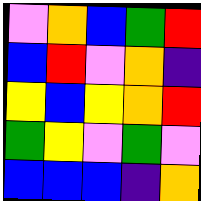[["violet", "orange", "blue", "green", "red"], ["blue", "red", "violet", "orange", "indigo"], ["yellow", "blue", "yellow", "orange", "red"], ["green", "yellow", "violet", "green", "violet"], ["blue", "blue", "blue", "indigo", "orange"]]